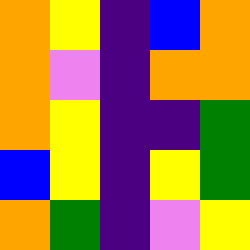[["orange", "yellow", "indigo", "blue", "orange"], ["orange", "violet", "indigo", "orange", "orange"], ["orange", "yellow", "indigo", "indigo", "green"], ["blue", "yellow", "indigo", "yellow", "green"], ["orange", "green", "indigo", "violet", "yellow"]]